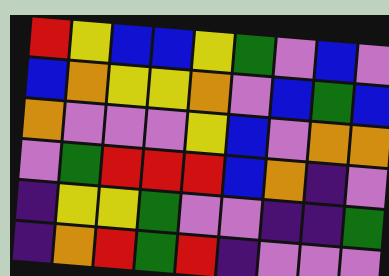[["red", "yellow", "blue", "blue", "yellow", "green", "violet", "blue", "violet"], ["blue", "orange", "yellow", "yellow", "orange", "violet", "blue", "green", "blue"], ["orange", "violet", "violet", "violet", "yellow", "blue", "violet", "orange", "orange"], ["violet", "green", "red", "red", "red", "blue", "orange", "indigo", "violet"], ["indigo", "yellow", "yellow", "green", "violet", "violet", "indigo", "indigo", "green"], ["indigo", "orange", "red", "green", "red", "indigo", "violet", "violet", "violet"]]